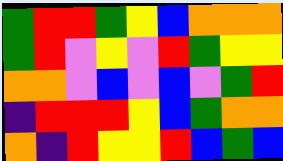[["green", "red", "red", "green", "yellow", "blue", "orange", "orange", "orange"], ["green", "red", "violet", "yellow", "violet", "red", "green", "yellow", "yellow"], ["orange", "orange", "violet", "blue", "violet", "blue", "violet", "green", "red"], ["indigo", "red", "red", "red", "yellow", "blue", "green", "orange", "orange"], ["orange", "indigo", "red", "yellow", "yellow", "red", "blue", "green", "blue"]]